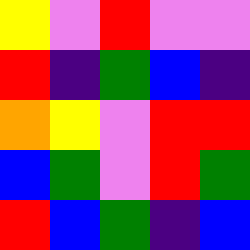[["yellow", "violet", "red", "violet", "violet"], ["red", "indigo", "green", "blue", "indigo"], ["orange", "yellow", "violet", "red", "red"], ["blue", "green", "violet", "red", "green"], ["red", "blue", "green", "indigo", "blue"]]